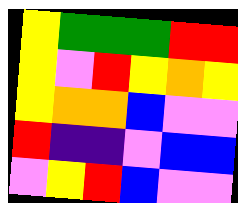[["yellow", "green", "green", "green", "red", "red"], ["yellow", "violet", "red", "yellow", "orange", "yellow"], ["yellow", "orange", "orange", "blue", "violet", "violet"], ["red", "indigo", "indigo", "violet", "blue", "blue"], ["violet", "yellow", "red", "blue", "violet", "violet"]]